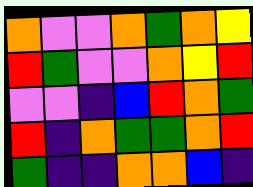[["orange", "violet", "violet", "orange", "green", "orange", "yellow"], ["red", "green", "violet", "violet", "orange", "yellow", "red"], ["violet", "violet", "indigo", "blue", "red", "orange", "green"], ["red", "indigo", "orange", "green", "green", "orange", "red"], ["green", "indigo", "indigo", "orange", "orange", "blue", "indigo"]]